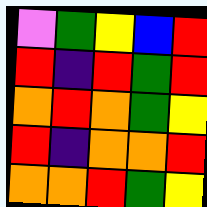[["violet", "green", "yellow", "blue", "red"], ["red", "indigo", "red", "green", "red"], ["orange", "red", "orange", "green", "yellow"], ["red", "indigo", "orange", "orange", "red"], ["orange", "orange", "red", "green", "yellow"]]